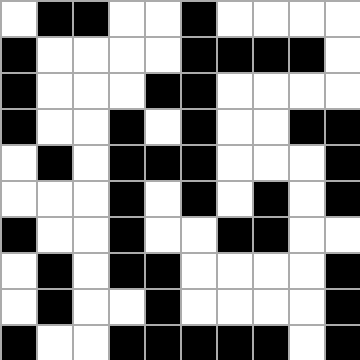[["white", "black", "black", "white", "white", "black", "white", "white", "white", "white"], ["black", "white", "white", "white", "white", "black", "black", "black", "black", "white"], ["black", "white", "white", "white", "black", "black", "white", "white", "white", "white"], ["black", "white", "white", "black", "white", "black", "white", "white", "black", "black"], ["white", "black", "white", "black", "black", "black", "white", "white", "white", "black"], ["white", "white", "white", "black", "white", "black", "white", "black", "white", "black"], ["black", "white", "white", "black", "white", "white", "black", "black", "white", "white"], ["white", "black", "white", "black", "black", "white", "white", "white", "white", "black"], ["white", "black", "white", "white", "black", "white", "white", "white", "white", "black"], ["black", "white", "white", "black", "black", "black", "black", "black", "white", "black"]]